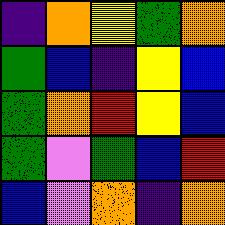[["indigo", "orange", "yellow", "green", "orange"], ["green", "blue", "indigo", "yellow", "blue"], ["green", "orange", "red", "yellow", "blue"], ["green", "violet", "green", "blue", "red"], ["blue", "violet", "orange", "indigo", "orange"]]